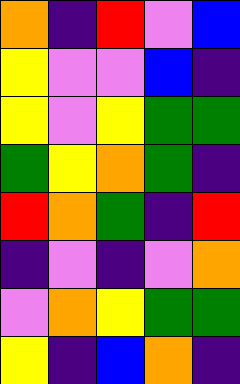[["orange", "indigo", "red", "violet", "blue"], ["yellow", "violet", "violet", "blue", "indigo"], ["yellow", "violet", "yellow", "green", "green"], ["green", "yellow", "orange", "green", "indigo"], ["red", "orange", "green", "indigo", "red"], ["indigo", "violet", "indigo", "violet", "orange"], ["violet", "orange", "yellow", "green", "green"], ["yellow", "indigo", "blue", "orange", "indigo"]]